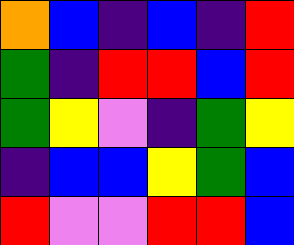[["orange", "blue", "indigo", "blue", "indigo", "red"], ["green", "indigo", "red", "red", "blue", "red"], ["green", "yellow", "violet", "indigo", "green", "yellow"], ["indigo", "blue", "blue", "yellow", "green", "blue"], ["red", "violet", "violet", "red", "red", "blue"]]